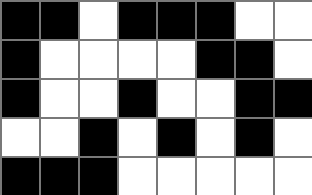[["black", "black", "white", "black", "black", "black", "white", "white"], ["black", "white", "white", "white", "white", "black", "black", "white"], ["black", "white", "white", "black", "white", "white", "black", "black"], ["white", "white", "black", "white", "black", "white", "black", "white"], ["black", "black", "black", "white", "white", "white", "white", "white"]]